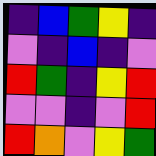[["indigo", "blue", "green", "yellow", "indigo"], ["violet", "indigo", "blue", "indigo", "violet"], ["red", "green", "indigo", "yellow", "red"], ["violet", "violet", "indigo", "violet", "red"], ["red", "orange", "violet", "yellow", "green"]]